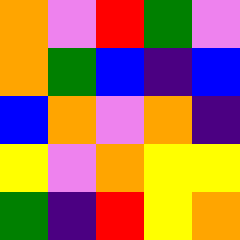[["orange", "violet", "red", "green", "violet"], ["orange", "green", "blue", "indigo", "blue"], ["blue", "orange", "violet", "orange", "indigo"], ["yellow", "violet", "orange", "yellow", "yellow"], ["green", "indigo", "red", "yellow", "orange"]]